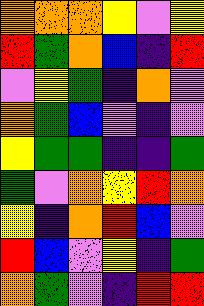[["orange", "orange", "orange", "yellow", "violet", "yellow"], ["red", "green", "orange", "blue", "indigo", "red"], ["violet", "yellow", "green", "indigo", "orange", "violet"], ["orange", "green", "blue", "violet", "indigo", "violet"], ["yellow", "green", "green", "indigo", "indigo", "green"], ["green", "violet", "orange", "yellow", "red", "orange"], ["yellow", "indigo", "orange", "red", "blue", "violet"], ["red", "blue", "violet", "yellow", "indigo", "green"], ["orange", "green", "violet", "indigo", "red", "red"]]